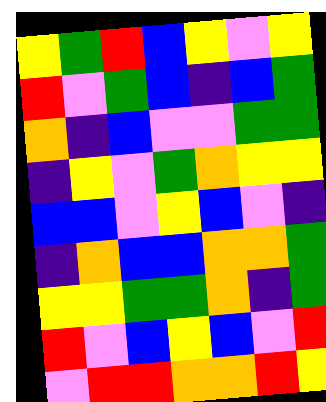[["yellow", "green", "red", "blue", "yellow", "violet", "yellow"], ["red", "violet", "green", "blue", "indigo", "blue", "green"], ["orange", "indigo", "blue", "violet", "violet", "green", "green"], ["indigo", "yellow", "violet", "green", "orange", "yellow", "yellow"], ["blue", "blue", "violet", "yellow", "blue", "violet", "indigo"], ["indigo", "orange", "blue", "blue", "orange", "orange", "green"], ["yellow", "yellow", "green", "green", "orange", "indigo", "green"], ["red", "violet", "blue", "yellow", "blue", "violet", "red"], ["violet", "red", "red", "orange", "orange", "red", "yellow"]]